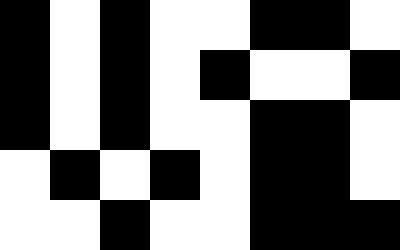[["black", "white", "black", "white", "white", "black", "black", "white"], ["black", "white", "black", "white", "black", "white", "white", "black"], ["black", "white", "black", "white", "white", "black", "black", "white"], ["white", "black", "white", "black", "white", "black", "black", "white"], ["white", "white", "black", "white", "white", "black", "black", "black"]]